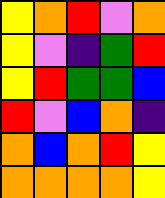[["yellow", "orange", "red", "violet", "orange"], ["yellow", "violet", "indigo", "green", "red"], ["yellow", "red", "green", "green", "blue"], ["red", "violet", "blue", "orange", "indigo"], ["orange", "blue", "orange", "red", "yellow"], ["orange", "orange", "orange", "orange", "yellow"]]